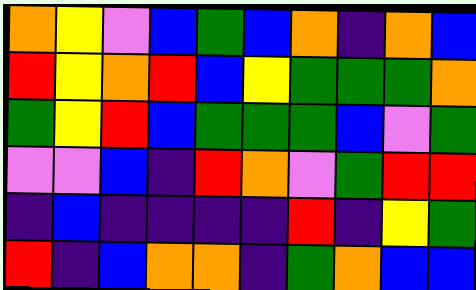[["orange", "yellow", "violet", "blue", "green", "blue", "orange", "indigo", "orange", "blue"], ["red", "yellow", "orange", "red", "blue", "yellow", "green", "green", "green", "orange"], ["green", "yellow", "red", "blue", "green", "green", "green", "blue", "violet", "green"], ["violet", "violet", "blue", "indigo", "red", "orange", "violet", "green", "red", "red"], ["indigo", "blue", "indigo", "indigo", "indigo", "indigo", "red", "indigo", "yellow", "green"], ["red", "indigo", "blue", "orange", "orange", "indigo", "green", "orange", "blue", "blue"]]